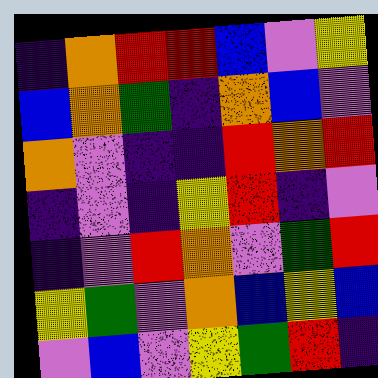[["indigo", "orange", "red", "red", "blue", "violet", "yellow"], ["blue", "orange", "green", "indigo", "orange", "blue", "violet"], ["orange", "violet", "indigo", "indigo", "red", "orange", "red"], ["indigo", "violet", "indigo", "yellow", "red", "indigo", "violet"], ["indigo", "violet", "red", "orange", "violet", "green", "red"], ["yellow", "green", "violet", "orange", "blue", "yellow", "blue"], ["violet", "blue", "violet", "yellow", "green", "red", "indigo"]]